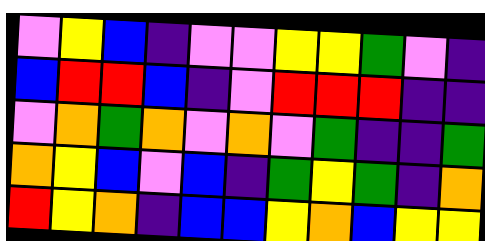[["violet", "yellow", "blue", "indigo", "violet", "violet", "yellow", "yellow", "green", "violet", "indigo"], ["blue", "red", "red", "blue", "indigo", "violet", "red", "red", "red", "indigo", "indigo"], ["violet", "orange", "green", "orange", "violet", "orange", "violet", "green", "indigo", "indigo", "green"], ["orange", "yellow", "blue", "violet", "blue", "indigo", "green", "yellow", "green", "indigo", "orange"], ["red", "yellow", "orange", "indigo", "blue", "blue", "yellow", "orange", "blue", "yellow", "yellow"]]